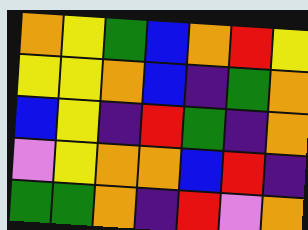[["orange", "yellow", "green", "blue", "orange", "red", "yellow"], ["yellow", "yellow", "orange", "blue", "indigo", "green", "orange"], ["blue", "yellow", "indigo", "red", "green", "indigo", "orange"], ["violet", "yellow", "orange", "orange", "blue", "red", "indigo"], ["green", "green", "orange", "indigo", "red", "violet", "orange"]]